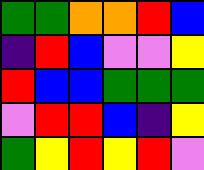[["green", "green", "orange", "orange", "red", "blue"], ["indigo", "red", "blue", "violet", "violet", "yellow"], ["red", "blue", "blue", "green", "green", "green"], ["violet", "red", "red", "blue", "indigo", "yellow"], ["green", "yellow", "red", "yellow", "red", "violet"]]